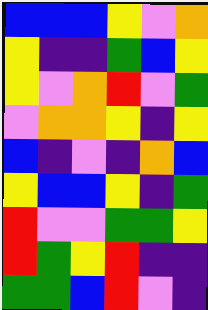[["blue", "blue", "blue", "yellow", "violet", "orange"], ["yellow", "indigo", "indigo", "green", "blue", "yellow"], ["yellow", "violet", "orange", "red", "violet", "green"], ["violet", "orange", "orange", "yellow", "indigo", "yellow"], ["blue", "indigo", "violet", "indigo", "orange", "blue"], ["yellow", "blue", "blue", "yellow", "indigo", "green"], ["red", "violet", "violet", "green", "green", "yellow"], ["red", "green", "yellow", "red", "indigo", "indigo"], ["green", "green", "blue", "red", "violet", "indigo"]]